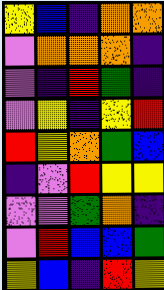[["yellow", "blue", "indigo", "orange", "orange"], ["violet", "orange", "orange", "orange", "indigo"], ["violet", "indigo", "red", "green", "indigo"], ["violet", "yellow", "indigo", "yellow", "red"], ["red", "yellow", "orange", "green", "blue"], ["indigo", "violet", "red", "yellow", "yellow"], ["violet", "violet", "green", "orange", "indigo"], ["violet", "red", "blue", "blue", "green"], ["yellow", "blue", "indigo", "red", "yellow"]]